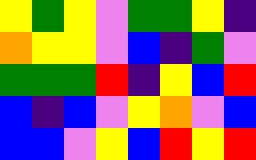[["yellow", "green", "yellow", "violet", "green", "green", "yellow", "indigo"], ["orange", "yellow", "yellow", "violet", "blue", "indigo", "green", "violet"], ["green", "green", "green", "red", "indigo", "yellow", "blue", "red"], ["blue", "indigo", "blue", "violet", "yellow", "orange", "violet", "blue"], ["blue", "blue", "violet", "yellow", "blue", "red", "yellow", "red"]]